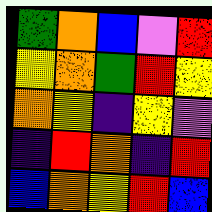[["green", "orange", "blue", "violet", "red"], ["yellow", "orange", "green", "red", "yellow"], ["orange", "yellow", "indigo", "yellow", "violet"], ["indigo", "red", "orange", "indigo", "red"], ["blue", "orange", "yellow", "red", "blue"]]